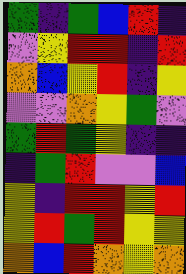[["green", "indigo", "green", "blue", "red", "indigo"], ["violet", "yellow", "red", "red", "indigo", "red"], ["orange", "blue", "yellow", "red", "indigo", "yellow"], ["violet", "violet", "orange", "yellow", "green", "violet"], ["green", "red", "green", "yellow", "indigo", "indigo"], ["indigo", "green", "red", "violet", "violet", "blue"], ["yellow", "indigo", "red", "red", "yellow", "red"], ["yellow", "red", "green", "red", "yellow", "yellow"], ["orange", "blue", "red", "orange", "yellow", "orange"]]